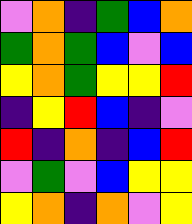[["violet", "orange", "indigo", "green", "blue", "orange"], ["green", "orange", "green", "blue", "violet", "blue"], ["yellow", "orange", "green", "yellow", "yellow", "red"], ["indigo", "yellow", "red", "blue", "indigo", "violet"], ["red", "indigo", "orange", "indigo", "blue", "red"], ["violet", "green", "violet", "blue", "yellow", "yellow"], ["yellow", "orange", "indigo", "orange", "violet", "yellow"]]